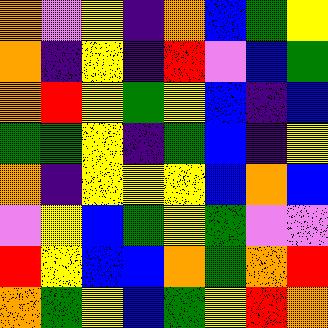[["orange", "violet", "yellow", "indigo", "orange", "blue", "green", "yellow"], ["orange", "indigo", "yellow", "indigo", "red", "violet", "blue", "green"], ["orange", "red", "yellow", "green", "yellow", "blue", "indigo", "blue"], ["green", "green", "yellow", "indigo", "green", "blue", "indigo", "yellow"], ["orange", "indigo", "yellow", "yellow", "yellow", "blue", "orange", "blue"], ["violet", "yellow", "blue", "green", "yellow", "green", "violet", "violet"], ["red", "yellow", "blue", "blue", "orange", "green", "orange", "red"], ["orange", "green", "yellow", "blue", "green", "yellow", "red", "orange"]]